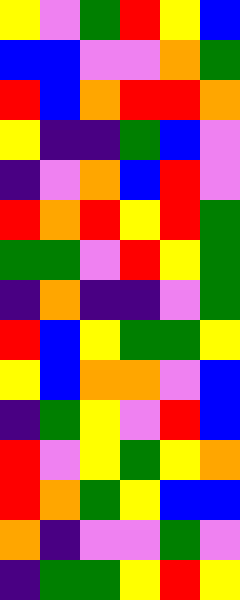[["yellow", "violet", "green", "red", "yellow", "blue"], ["blue", "blue", "violet", "violet", "orange", "green"], ["red", "blue", "orange", "red", "red", "orange"], ["yellow", "indigo", "indigo", "green", "blue", "violet"], ["indigo", "violet", "orange", "blue", "red", "violet"], ["red", "orange", "red", "yellow", "red", "green"], ["green", "green", "violet", "red", "yellow", "green"], ["indigo", "orange", "indigo", "indigo", "violet", "green"], ["red", "blue", "yellow", "green", "green", "yellow"], ["yellow", "blue", "orange", "orange", "violet", "blue"], ["indigo", "green", "yellow", "violet", "red", "blue"], ["red", "violet", "yellow", "green", "yellow", "orange"], ["red", "orange", "green", "yellow", "blue", "blue"], ["orange", "indigo", "violet", "violet", "green", "violet"], ["indigo", "green", "green", "yellow", "red", "yellow"]]